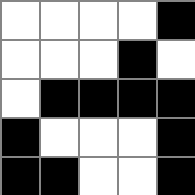[["white", "white", "white", "white", "black"], ["white", "white", "white", "black", "white"], ["white", "black", "black", "black", "black"], ["black", "white", "white", "white", "black"], ["black", "black", "white", "white", "black"]]